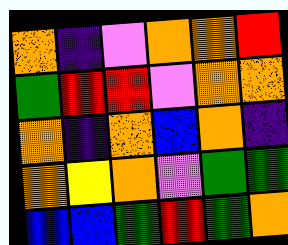[["orange", "indigo", "violet", "orange", "orange", "red"], ["green", "red", "red", "violet", "orange", "orange"], ["orange", "indigo", "orange", "blue", "orange", "indigo"], ["orange", "yellow", "orange", "violet", "green", "green"], ["blue", "blue", "green", "red", "green", "orange"]]